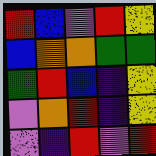[["red", "blue", "violet", "red", "yellow"], ["blue", "orange", "orange", "green", "green"], ["green", "red", "blue", "indigo", "yellow"], ["violet", "orange", "red", "indigo", "yellow"], ["violet", "indigo", "red", "violet", "red"]]